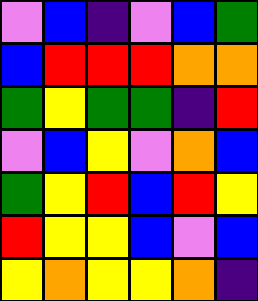[["violet", "blue", "indigo", "violet", "blue", "green"], ["blue", "red", "red", "red", "orange", "orange"], ["green", "yellow", "green", "green", "indigo", "red"], ["violet", "blue", "yellow", "violet", "orange", "blue"], ["green", "yellow", "red", "blue", "red", "yellow"], ["red", "yellow", "yellow", "blue", "violet", "blue"], ["yellow", "orange", "yellow", "yellow", "orange", "indigo"]]